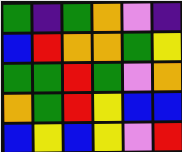[["green", "indigo", "green", "orange", "violet", "indigo"], ["blue", "red", "orange", "orange", "green", "yellow"], ["green", "green", "red", "green", "violet", "orange"], ["orange", "green", "red", "yellow", "blue", "blue"], ["blue", "yellow", "blue", "yellow", "violet", "red"]]